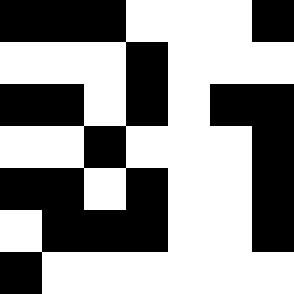[["black", "black", "black", "white", "white", "white", "black"], ["white", "white", "white", "black", "white", "white", "white"], ["black", "black", "white", "black", "white", "black", "black"], ["white", "white", "black", "white", "white", "white", "black"], ["black", "black", "white", "black", "white", "white", "black"], ["white", "black", "black", "black", "white", "white", "black"], ["black", "white", "white", "white", "white", "white", "white"]]